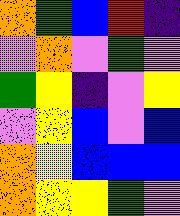[["orange", "green", "blue", "red", "indigo"], ["violet", "orange", "violet", "green", "violet"], ["green", "yellow", "indigo", "violet", "yellow"], ["violet", "yellow", "blue", "violet", "blue"], ["orange", "yellow", "blue", "blue", "blue"], ["orange", "yellow", "yellow", "green", "violet"]]